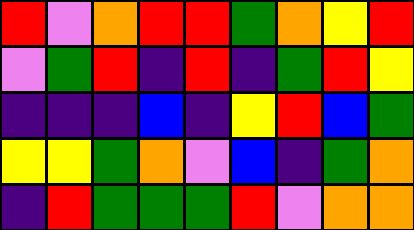[["red", "violet", "orange", "red", "red", "green", "orange", "yellow", "red"], ["violet", "green", "red", "indigo", "red", "indigo", "green", "red", "yellow"], ["indigo", "indigo", "indigo", "blue", "indigo", "yellow", "red", "blue", "green"], ["yellow", "yellow", "green", "orange", "violet", "blue", "indigo", "green", "orange"], ["indigo", "red", "green", "green", "green", "red", "violet", "orange", "orange"]]